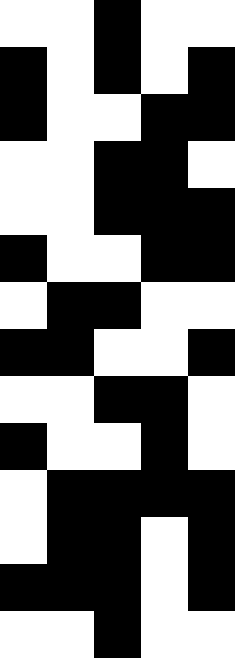[["white", "white", "black", "white", "white"], ["black", "white", "black", "white", "black"], ["black", "white", "white", "black", "black"], ["white", "white", "black", "black", "white"], ["white", "white", "black", "black", "black"], ["black", "white", "white", "black", "black"], ["white", "black", "black", "white", "white"], ["black", "black", "white", "white", "black"], ["white", "white", "black", "black", "white"], ["black", "white", "white", "black", "white"], ["white", "black", "black", "black", "black"], ["white", "black", "black", "white", "black"], ["black", "black", "black", "white", "black"], ["white", "white", "black", "white", "white"]]